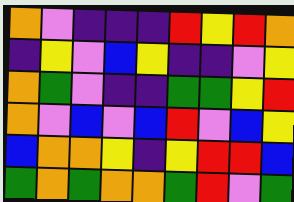[["orange", "violet", "indigo", "indigo", "indigo", "red", "yellow", "red", "orange"], ["indigo", "yellow", "violet", "blue", "yellow", "indigo", "indigo", "violet", "yellow"], ["orange", "green", "violet", "indigo", "indigo", "green", "green", "yellow", "red"], ["orange", "violet", "blue", "violet", "blue", "red", "violet", "blue", "yellow"], ["blue", "orange", "orange", "yellow", "indigo", "yellow", "red", "red", "blue"], ["green", "orange", "green", "orange", "orange", "green", "red", "violet", "green"]]